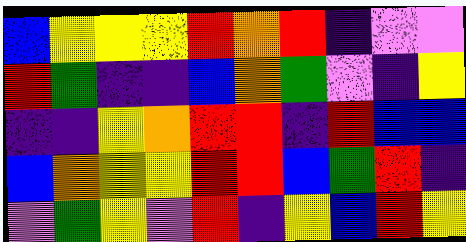[["blue", "yellow", "yellow", "yellow", "red", "orange", "red", "indigo", "violet", "violet"], ["red", "green", "indigo", "indigo", "blue", "orange", "green", "violet", "indigo", "yellow"], ["indigo", "indigo", "yellow", "orange", "red", "red", "indigo", "red", "blue", "blue"], ["blue", "orange", "yellow", "yellow", "red", "red", "blue", "green", "red", "indigo"], ["violet", "green", "yellow", "violet", "red", "indigo", "yellow", "blue", "red", "yellow"]]